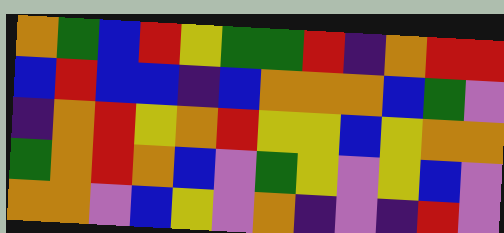[["orange", "green", "blue", "red", "yellow", "green", "green", "red", "indigo", "orange", "red", "red"], ["blue", "red", "blue", "blue", "indigo", "blue", "orange", "orange", "orange", "blue", "green", "violet"], ["indigo", "orange", "red", "yellow", "orange", "red", "yellow", "yellow", "blue", "yellow", "orange", "orange"], ["green", "orange", "red", "orange", "blue", "violet", "green", "yellow", "violet", "yellow", "blue", "violet"], ["orange", "orange", "violet", "blue", "yellow", "violet", "orange", "indigo", "violet", "indigo", "red", "violet"]]